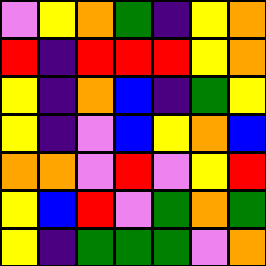[["violet", "yellow", "orange", "green", "indigo", "yellow", "orange"], ["red", "indigo", "red", "red", "red", "yellow", "orange"], ["yellow", "indigo", "orange", "blue", "indigo", "green", "yellow"], ["yellow", "indigo", "violet", "blue", "yellow", "orange", "blue"], ["orange", "orange", "violet", "red", "violet", "yellow", "red"], ["yellow", "blue", "red", "violet", "green", "orange", "green"], ["yellow", "indigo", "green", "green", "green", "violet", "orange"]]